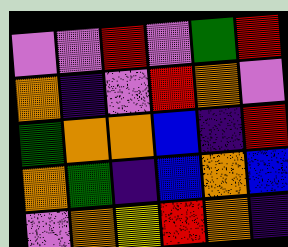[["violet", "violet", "red", "violet", "green", "red"], ["orange", "indigo", "violet", "red", "orange", "violet"], ["green", "orange", "orange", "blue", "indigo", "red"], ["orange", "green", "indigo", "blue", "orange", "blue"], ["violet", "orange", "yellow", "red", "orange", "indigo"]]